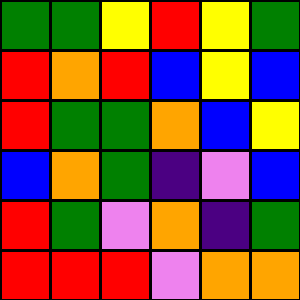[["green", "green", "yellow", "red", "yellow", "green"], ["red", "orange", "red", "blue", "yellow", "blue"], ["red", "green", "green", "orange", "blue", "yellow"], ["blue", "orange", "green", "indigo", "violet", "blue"], ["red", "green", "violet", "orange", "indigo", "green"], ["red", "red", "red", "violet", "orange", "orange"]]